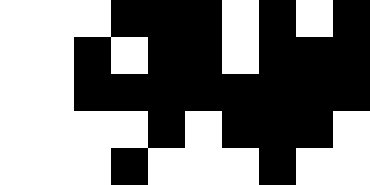[["white", "white", "white", "black", "black", "black", "white", "black", "white", "black"], ["white", "white", "black", "white", "black", "black", "white", "black", "black", "black"], ["white", "white", "black", "black", "black", "black", "black", "black", "black", "black"], ["white", "white", "white", "white", "black", "white", "black", "black", "black", "white"], ["white", "white", "white", "black", "white", "white", "white", "black", "white", "white"]]